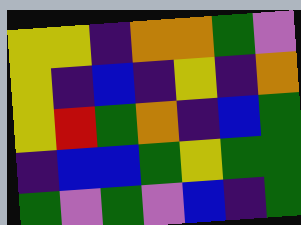[["yellow", "yellow", "indigo", "orange", "orange", "green", "violet"], ["yellow", "indigo", "blue", "indigo", "yellow", "indigo", "orange"], ["yellow", "red", "green", "orange", "indigo", "blue", "green"], ["indigo", "blue", "blue", "green", "yellow", "green", "green"], ["green", "violet", "green", "violet", "blue", "indigo", "green"]]